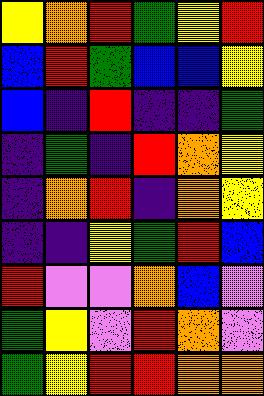[["yellow", "orange", "red", "green", "yellow", "red"], ["blue", "red", "green", "blue", "blue", "yellow"], ["blue", "indigo", "red", "indigo", "indigo", "green"], ["indigo", "green", "indigo", "red", "orange", "yellow"], ["indigo", "orange", "red", "indigo", "orange", "yellow"], ["indigo", "indigo", "yellow", "green", "red", "blue"], ["red", "violet", "violet", "orange", "blue", "violet"], ["green", "yellow", "violet", "red", "orange", "violet"], ["green", "yellow", "red", "red", "orange", "orange"]]